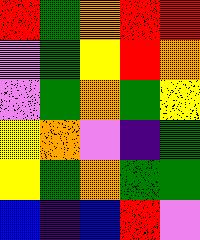[["red", "green", "orange", "red", "red"], ["violet", "green", "yellow", "red", "orange"], ["violet", "green", "orange", "green", "yellow"], ["yellow", "orange", "violet", "indigo", "green"], ["yellow", "green", "orange", "green", "green"], ["blue", "indigo", "blue", "red", "violet"]]